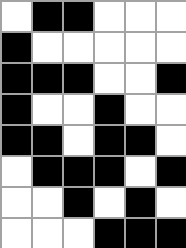[["white", "black", "black", "white", "white", "white"], ["black", "white", "white", "white", "white", "white"], ["black", "black", "black", "white", "white", "black"], ["black", "white", "white", "black", "white", "white"], ["black", "black", "white", "black", "black", "white"], ["white", "black", "black", "black", "white", "black"], ["white", "white", "black", "white", "black", "white"], ["white", "white", "white", "black", "black", "black"]]